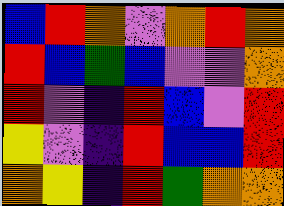[["blue", "red", "orange", "violet", "orange", "red", "orange"], ["red", "blue", "green", "blue", "violet", "violet", "orange"], ["red", "violet", "indigo", "red", "blue", "violet", "red"], ["yellow", "violet", "indigo", "red", "blue", "blue", "red"], ["orange", "yellow", "indigo", "red", "green", "orange", "orange"]]